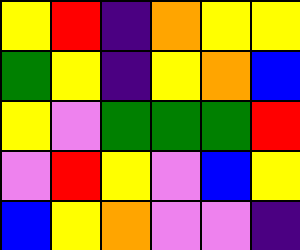[["yellow", "red", "indigo", "orange", "yellow", "yellow"], ["green", "yellow", "indigo", "yellow", "orange", "blue"], ["yellow", "violet", "green", "green", "green", "red"], ["violet", "red", "yellow", "violet", "blue", "yellow"], ["blue", "yellow", "orange", "violet", "violet", "indigo"]]